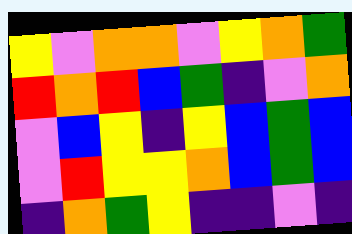[["yellow", "violet", "orange", "orange", "violet", "yellow", "orange", "green"], ["red", "orange", "red", "blue", "green", "indigo", "violet", "orange"], ["violet", "blue", "yellow", "indigo", "yellow", "blue", "green", "blue"], ["violet", "red", "yellow", "yellow", "orange", "blue", "green", "blue"], ["indigo", "orange", "green", "yellow", "indigo", "indigo", "violet", "indigo"]]